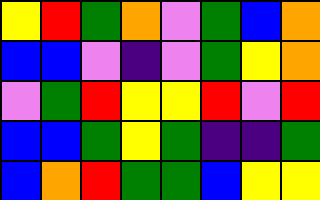[["yellow", "red", "green", "orange", "violet", "green", "blue", "orange"], ["blue", "blue", "violet", "indigo", "violet", "green", "yellow", "orange"], ["violet", "green", "red", "yellow", "yellow", "red", "violet", "red"], ["blue", "blue", "green", "yellow", "green", "indigo", "indigo", "green"], ["blue", "orange", "red", "green", "green", "blue", "yellow", "yellow"]]